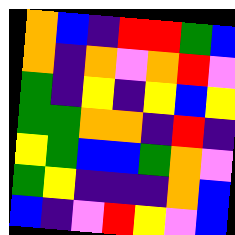[["orange", "blue", "indigo", "red", "red", "green", "blue"], ["orange", "indigo", "orange", "violet", "orange", "red", "violet"], ["green", "indigo", "yellow", "indigo", "yellow", "blue", "yellow"], ["green", "green", "orange", "orange", "indigo", "red", "indigo"], ["yellow", "green", "blue", "blue", "green", "orange", "violet"], ["green", "yellow", "indigo", "indigo", "indigo", "orange", "blue"], ["blue", "indigo", "violet", "red", "yellow", "violet", "blue"]]